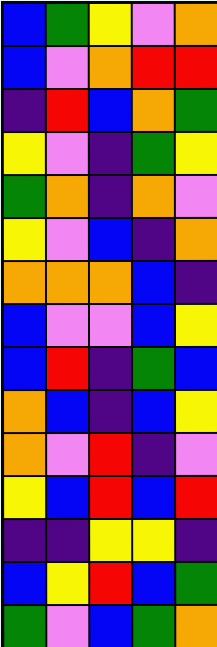[["blue", "green", "yellow", "violet", "orange"], ["blue", "violet", "orange", "red", "red"], ["indigo", "red", "blue", "orange", "green"], ["yellow", "violet", "indigo", "green", "yellow"], ["green", "orange", "indigo", "orange", "violet"], ["yellow", "violet", "blue", "indigo", "orange"], ["orange", "orange", "orange", "blue", "indigo"], ["blue", "violet", "violet", "blue", "yellow"], ["blue", "red", "indigo", "green", "blue"], ["orange", "blue", "indigo", "blue", "yellow"], ["orange", "violet", "red", "indigo", "violet"], ["yellow", "blue", "red", "blue", "red"], ["indigo", "indigo", "yellow", "yellow", "indigo"], ["blue", "yellow", "red", "blue", "green"], ["green", "violet", "blue", "green", "orange"]]